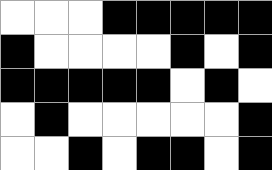[["white", "white", "white", "black", "black", "black", "black", "black"], ["black", "white", "white", "white", "white", "black", "white", "black"], ["black", "black", "black", "black", "black", "white", "black", "white"], ["white", "black", "white", "white", "white", "white", "white", "black"], ["white", "white", "black", "white", "black", "black", "white", "black"]]